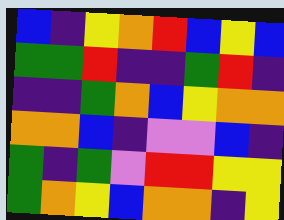[["blue", "indigo", "yellow", "orange", "red", "blue", "yellow", "blue"], ["green", "green", "red", "indigo", "indigo", "green", "red", "indigo"], ["indigo", "indigo", "green", "orange", "blue", "yellow", "orange", "orange"], ["orange", "orange", "blue", "indigo", "violet", "violet", "blue", "indigo"], ["green", "indigo", "green", "violet", "red", "red", "yellow", "yellow"], ["green", "orange", "yellow", "blue", "orange", "orange", "indigo", "yellow"]]